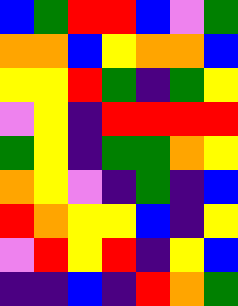[["blue", "green", "red", "red", "blue", "violet", "green"], ["orange", "orange", "blue", "yellow", "orange", "orange", "blue"], ["yellow", "yellow", "red", "green", "indigo", "green", "yellow"], ["violet", "yellow", "indigo", "red", "red", "red", "red"], ["green", "yellow", "indigo", "green", "green", "orange", "yellow"], ["orange", "yellow", "violet", "indigo", "green", "indigo", "blue"], ["red", "orange", "yellow", "yellow", "blue", "indigo", "yellow"], ["violet", "red", "yellow", "red", "indigo", "yellow", "blue"], ["indigo", "indigo", "blue", "indigo", "red", "orange", "green"]]